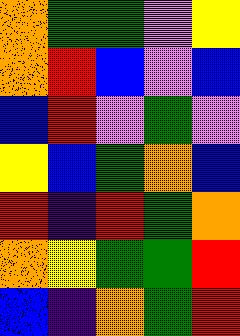[["orange", "green", "green", "violet", "yellow"], ["orange", "red", "blue", "violet", "blue"], ["blue", "red", "violet", "green", "violet"], ["yellow", "blue", "green", "orange", "blue"], ["red", "indigo", "red", "green", "orange"], ["orange", "yellow", "green", "green", "red"], ["blue", "indigo", "orange", "green", "red"]]